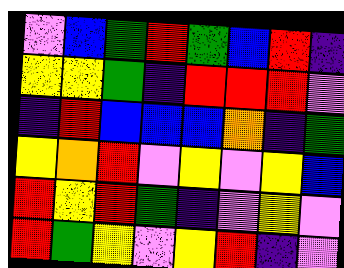[["violet", "blue", "green", "red", "green", "blue", "red", "indigo"], ["yellow", "yellow", "green", "indigo", "red", "red", "red", "violet"], ["indigo", "red", "blue", "blue", "blue", "orange", "indigo", "green"], ["yellow", "orange", "red", "violet", "yellow", "violet", "yellow", "blue"], ["red", "yellow", "red", "green", "indigo", "violet", "yellow", "violet"], ["red", "green", "yellow", "violet", "yellow", "red", "indigo", "violet"]]